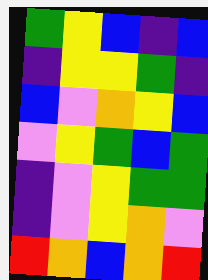[["green", "yellow", "blue", "indigo", "blue"], ["indigo", "yellow", "yellow", "green", "indigo"], ["blue", "violet", "orange", "yellow", "blue"], ["violet", "yellow", "green", "blue", "green"], ["indigo", "violet", "yellow", "green", "green"], ["indigo", "violet", "yellow", "orange", "violet"], ["red", "orange", "blue", "orange", "red"]]